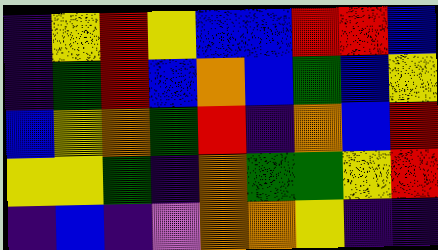[["indigo", "yellow", "red", "yellow", "blue", "blue", "red", "red", "blue"], ["indigo", "green", "red", "blue", "orange", "blue", "green", "blue", "yellow"], ["blue", "yellow", "orange", "green", "red", "indigo", "orange", "blue", "red"], ["yellow", "yellow", "green", "indigo", "orange", "green", "green", "yellow", "red"], ["indigo", "blue", "indigo", "violet", "orange", "orange", "yellow", "indigo", "indigo"]]